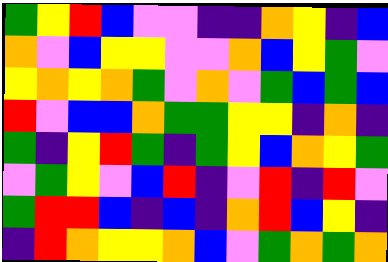[["green", "yellow", "red", "blue", "violet", "violet", "indigo", "indigo", "orange", "yellow", "indigo", "blue"], ["orange", "violet", "blue", "yellow", "yellow", "violet", "violet", "orange", "blue", "yellow", "green", "violet"], ["yellow", "orange", "yellow", "orange", "green", "violet", "orange", "violet", "green", "blue", "green", "blue"], ["red", "violet", "blue", "blue", "orange", "green", "green", "yellow", "yellow", "indigo", "orange", "indigo"], ["green", "indigo", "yellow", "red", "green", "indigo", "green", "yellow", "blue", "orange", "yellow", "green"], ["violet", "green", "yellow", "violet", "blue", "red", "indigo", "violet", "red", "indigo", "red", "violet"], ["green", "red", "red", "blue", "indigo", "blue", "indigo", "orange", "red", "blue", "yellow", "indigo"], ["indigo", "red", "orange", "yellow", "yellow", "orange", "blue", "violet", "green", "orange", "green", "orange"]]